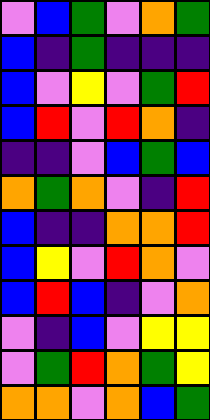[["violet", "blue", "green", "violet", "orange", "green"], ["blue", "indigo", "green", "indigo", "indigo", "indigo"], ["blue", "violet", "yellow", "violet", "green", "red"], ["blue", "red", "violet", "red", "orange", "indigo"], ["indigo", "indigo", "violet", "blue", "green", "blue"], ["orange", "green", "orange", "violet", "indigo", "red"], ["blue", "indigo", "indigo", "orange", "orange", "red"], ["blue", "yellow", "violet", "red", "orange", "violet"], ["blue", "red", "blue", "indigo", "violet", "orange"], ["violet", "indigo", "blue", "violet", "yellow", "yellow"], ["violet", "green", "red", "orange", "green", "yellow"], ["orange", "orange", "violet", "orange", "blue", "green"]]